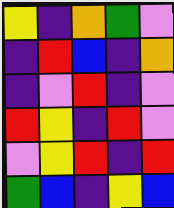[["yellow", "indigo", "orange", "green", "violet"], ["indigo", "red", "blue", "indigo", "orange"], ["indigo", "violet", "red", "indigo", "violet"], ["red", "yellow", "indigo", "red", "violet"], ["violet", "yellow", "red", "indigo", "red"], ["green", "blue", "indigo", "yellow", "blue"]]